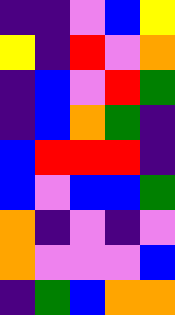[["indigo", "indigo", "violet", "blue", "yellow"], ["yellow", "indigo", "red", "violet", "orange"], ["indigo", "blue", "violet", "red", "green"], ["indigo", "blue", "orange", "green", "indigo"], ["blue", "red", "red", "red", "indigo"], ["blue", "violet", "blue", "blue", "green"], ["orange", "indigo", "violet", "indigo", "violet"], ["orange", "violet", "violet", "violet", "blue"], ["indigo", "green", "blue", "orange", "orange"]]